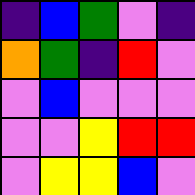[["indigo", "blue", "green", "violet", "indigo"], ["orange", "green", "indigo", "red", "violet"], ["violet", "blue", "violet", "violet", "violet"], ["violet", "violet", "yellow", "red", "red"], ["violet", "yellow", "yellow", "blue", "violet"]]